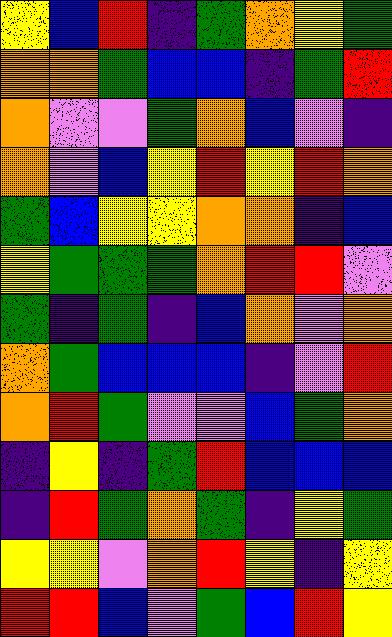[["yellow", "blue", "red", "indigo", "green", "orange", "yellow", "green"], ["orange", "orange", "green", "blue", "blue", "indigo", "green", "red"], ["orange", "violet", "violet", "green", "orange", "blue", "violet", "indigo"], ["orange", "violet", "blue", "yellow", "red", "yellow", "red", "orange"], ["green", "blue", "yellow", "yellow", "orange", "orange", "indigo", "blue"], ["yellow", "green", "green", "green", "orange", "red", "red", "violet"], ["green", "indigo", "green", "indigo", "blue", "orange", "violet", "orange"], ["orange", "green", "blue", "blue", "blue", "indigo", "violet", "red"], ["orange", "red", "green", "violet", "violet", "blue", "green", "orange"], ["indigo", "yellow", "indigo", "green", "red", "blue", "blue", "blue"], ["indigo", "red", "green", "orange", "green", "indigo", "yellow", "green"], ["yellow", "yellow", "violet", "orange", "red", "yellow", "indigo", "yellow"], ["red", "red", "blue", "violet", "green", "blue", "red", "yellow"]]